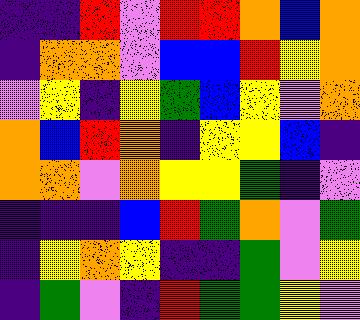[["indigo", "indigo", "red", "violet", "red", "red", "orange", "blue", "orange"], ["indigo", "orange", "orange", "violet", "blue", "blue", "red", "yellow", "orange"], ["violet", "yellow", "indigo", "yellow", "green", "blue", "yellow", "violet", "orange"], ["orange", "blue", "red", "orange", "indigo", "yellow", "yellow", "blue", "indigo"], ["orange", "orange", "violet", "orange", "yellow", "yellow", "green", "indigo", "violet"], ["indigo", "indigo", "indigo", "blue", "red", "green", "orange", "violet", "green"], ["indigo", "yellow", "orange", "yellow", "indigo", "indigo", "green", "violet", "yellow"], ["indigo", "green", "violet", "indigo", "red", "green", "green", "yellow", "violet"]]